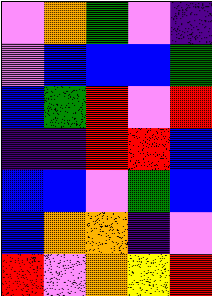[["violet", "orange", "green", "violet", "indigo"], ["violet", "blue", "blue", "blue", "green"], ["blue", "green", "red", "violet", "red"], ["indigo", "indigo", "red", "red", "blue"], ["blue", "blue", "violet", "green", "blue"], ["blue", "orange", "orange", "indigo", "violet"], ["red", "violet", "orange", "yellow", "red"]]